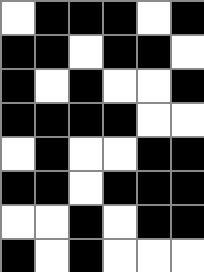[["white", "black", "black", "black", "white", "black"], ["black", "black", "white", "black", "black", "white"], ["black", "white", "black", "white", "white", "black"], ["black", "black", "black", "black", "white", "white"], ["white", "black", "white", "white", "black", "black"], ["black", "black", "white", "black", "black", "black"], ["white", "white", "black", "white", "black", "black"], ["black", "white", "black", "white", "white", "white"]]